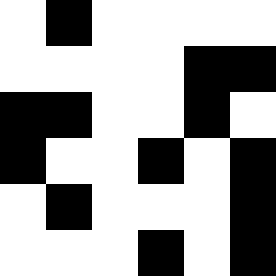[["white", "black", "white", "white", "white", "white"], ["white", "white", "white", "white", "black", "black"], ["black", "black", "white", "white", "black", "white"], ["black", "white", "white", "black", "white", "black"], ["white", "black", "white", "white", "white", "black"], ["white", "white", "white", "black", "white", "black"]]